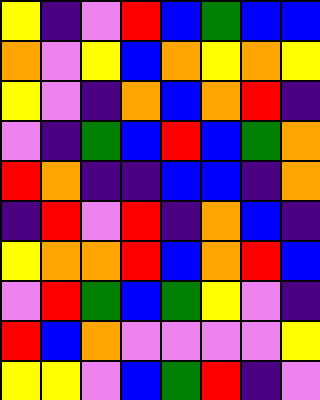[["yellow", "indigo", "violet", "red", "blue", "green", "blue", "blue"], ["orange", "violet", "yellow", "blue", "orange", "yellow", "orange", "yellow"], ["yellow", "violet", "indigo", "orange", "blue", "orange", "red", "indigo"], ["violet", "indigo", "green", "blue", "red", "blue", "green", "orange"], ["red", "orange", "indigo", "indigo", "blue", "blue", "indigo", "orange"], ["indigo", "red", "violet", "red", "indigo", "orange", "blue", "indigo"], ["yellow", "orange", "orange", "red", "blue", "orange", "red", "blue"], ["violet", "red", "green", "blue", "green", "yellow", "violet", "indigo"], ["red", "blue", "orange", "violet", "violet", "violet", "violet", "yellow"], ["yellow", "yellow", "violet", "blue", "green", "red", "indigo", "violet"]]